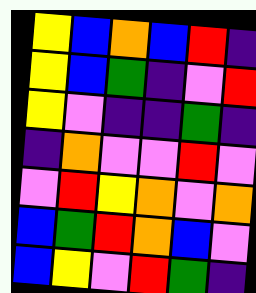[["yellow", "blue", "orange", "blue", "red", "indigo"], ["yellow", "blue", "green", "indigo", "violet", "red"], ["yellow", "violet", "indigo", "indigo", "green", "indigo"], ["indigo", "orange", "violet", "violet", "red", "violet"], ["violet", "red", "yellow", "orange", "violet", "orange"], ["blue", "green", "red", "orange", "blue", "violet"], ["blue", "yellow", "violet", "red", "green", "indigo"]]